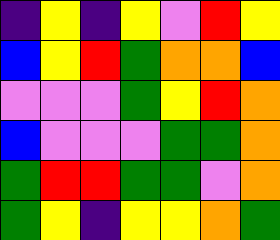[["indigo", "yellow", "indigo", "yellow", "violet", "red", "yellow"], ["blue", "yellow", "red", "green", "orange", "orange", "blue"], ["violet", "violet", "violet", "green", "yellow", "red", "orange"], ["blue", "violet", "violet", "violet", "green", "green", "orange"], ["green", "red", "red", "green", "green", "violet", "orange"], ["green", "yellow", "indigo", "yellow", "yellow", "orange", "green"]]